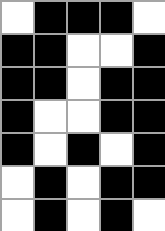[["white", "black", "black", "black", "white"], ["black", "black", "white", "white", "black"], ["black", "black", "white", "black", "black"], ["black", "white", "white", "black", "black"], ["black", "white", "black", "white", "black"], ["white", "black", "white", "black", "black"], ["white", "black", "white", "black", "white"]]